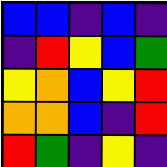[["blue", "blue", "indigo", "blue", "indigo"], ["indigo", "red", "yellow", "blue", "green"], ["yellow", "orange", "blue", "yellow", "red"], ["orange", "orange", "blue", "indigo", "red"], ["red", "green", "indigo", "yellow", "indigo"]]